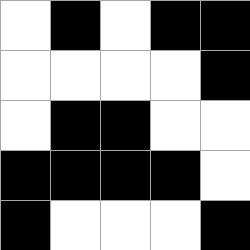[["white", "black", "white", "black", "black"], ["white", "white", "white", "white", "black"], ["white", "black", "black", "white", "white"], ["black", "black", "black", "black", "white"], ["black", "white", "white", "white", "black"]]